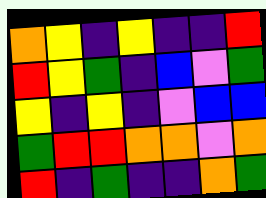[["orange", "yellow", "indigo", "yellow", "indigo", "indigo", "red"], ["red", "yellow", "green", "indigo", "blue", "violet", "green"], ["yellow", "indigo", "yellow", "indigo", "violet", "blue", "blue"], ["green", "red", "red", "orange", "orange", "violet", "orange"], ["red", "indigo", "green", "indigo", "indigo", "orange", "green"]]